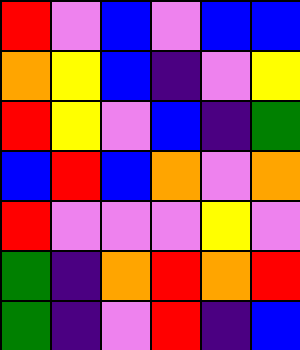[["red", "violet", "blue", "violet", "blue", "blue"], ["orange", "yellow", "blue", "indigo", "violet", "yellow"], ["red", "yellow", "violet", "blue", "indigo", "green"], ["blue", "red", "blue", "orange", "violet", "orange"], ["red", "violet", "violet", "violet", "yellow", "violet"], ["green", "indigo", "orange", "red", "orange", "red"], ["green", "indigo", "violet", "red", "indigo", "blue"]]